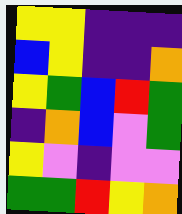[["yellow", "yellow", "indigo", "indigo", "indigo"], ["blue", "yellow", "indigo", "indigo", "orange"], ["yellow", "green", "blue", "red", "green"], ["indigo", "orange", "blue", "violet", "green"], ["yellow", "violet", "indigo", "violet", "violet"], ["green", "green", "red", "yellow", "orange"]]